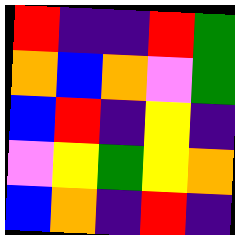[["red", "indigo", "indigo", "red", "green"], ["orange", "blue", "orange", "violet", "green"], ["blue", "red", "indigo", "yellow", "indigo"], ["violet", "yellow", "green", "yellow", "orange"], ["blue", "orange", "indigo", "red", "indigo"]]